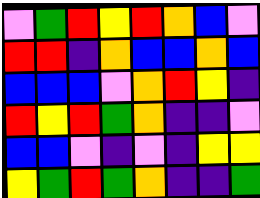[["violet", "green", "red", "yellow", "red", "orange", "blue", "violet"], ["red", "red", "indigo", "orange", "blue", "blue", "orange", "blue"], ["blue", "blue", "blue", "violet", "orange", "red", "yellow", "indigo"], ["red", "yellow", "red", "green", "orange", "indigo", "indigo", "violet"], ["blue", "blue", "violet", "indigo", "violet", "indigo", "yellow", "yellow"], ["yellow", "green", "red", "green", "orange", "indigo", "indigo", "green"]]